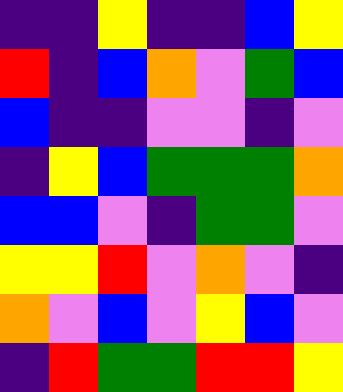[["indigo", "indigo", "yellow", "indigo", "indigo", "blue", "yellow"], ["red", "indigo", "blue", "orange", "violet", "green", "blue"], ["blue", "indigo", "indigo", "violet", "violet", "indigo", "violet"], ["indigo", "yellow", "blue", "green", "green", "green", "orange"], ["blue", "blue", "violet", "indigo", "green", "green", "violet"], ["yellow", "yellow", "red", "violet", "orange", "violet", "indigo"], ["orange", "violet", "blue", "violet", "yellow", "blue", "violet"], ["indigo", "red", "green", "green", "red", "red", "yellow"]]